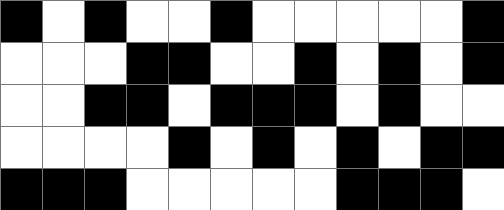[["black", "white", "black", "white", "white", "black", "white", "white", "white", "white", "white", "black"], ["white", "white", "white", "black", "black", "white", "white", "black", "white", "black", "white", "black"], ["white", "white", "black", "black", "white", "black", "black", "black", "white", "black", "white", "white"], ["white", "white", "white", "white", "black", "white", "black", "white", "black", "white", "black", "black"], ["black", "black", "black", "white", "white", "white", "white", "white", "black", "black", "black", "white"]]